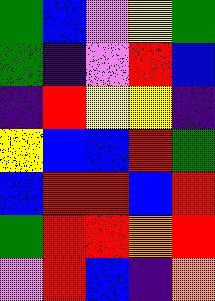[["green", "blue", "violet", "yellow", "green"], ["green", "indigo", "violet", "red", "blue"], ["indigo", "red", "yellow", "yellow", "indigo"], ["yellow", "blue", "blue", "red", "green"], ["blue", "red", "red", "blue", "red"], ["green", "red", "red", "orange", "red"], ["violet", "red", "blue", "indigo", "orange"]]